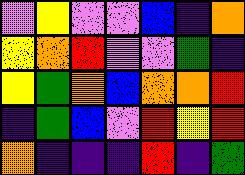[["violet", "yellow", "violet", "violet", "blue", "indigo", "orange"], ["yellow", "orange", "red", "violet", "violet", "green", "indigo"], ["yellow", "green", "orange", "blue", "orange", "orange", "red"], ["indigo", "green", "blue", "violet", "red", "yellow", "red"], ["orange", "indigo", "indigo", "indigo", "red", "indigo", "green"]]